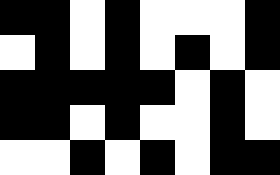[["black", "black", "white", "black", "white", "white", "white", "black"], ["white", "black", "white", "black", "white", "black", "white", "black"], ["black", "black", "black", "black", "black", "white", "black", "white"], ["black", "black", "white", "black", "white", "white", "black", "white"], ["white", "white", "black", "white", "black", "white", "black", "black"]]